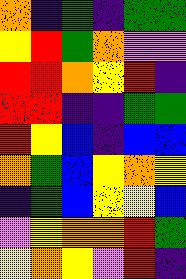[["orange", "indigo", "green", "indigo", "green", "green"], ["yellow", "red", "green", "orange", "violet", "violet"], ["red", "red", "orange", "yellow", "red", "indigo"], ["red", "red", "indigo", "indigo", "green", "green"], ["red", "yellow", "blue", "indigo", "blue", "blue"], ["orange", "green", "blue", "yellow", "orange", "yellow"], ["indigo", "green", "blue", "yellow", "yellow", "blue"], ["violet", "yellow", "orange", "orange", "red", "green"], ["yellow", "orange", "yellow", "violet", "red", "indigo"]]